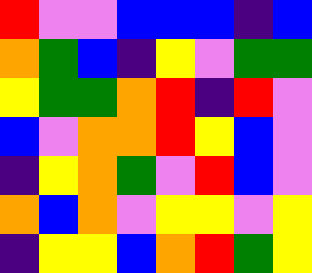[["red", "violet", "violet", "blue", "blue", "blue", "indigo", "blue"], ["orange", "green", "blue", "indigo", "yellow", "violet", "green", "green"], ["yellow", "green", "green", "orange", "red", "indigo", "red", "violet"], ["blue", "violet", "orange", "orange", "red", "yellow", "blue", "violet"], ["indigo", "yellow", "orange", "green", "violet", "red", "blue", "violet"], ["orange", "blue", "orange", "violet", "yellow", "yellow", "violet", "yellow"], ["indigo", "yellow", "yellow", "blue", "orange", "red", "green", "yellow"]]